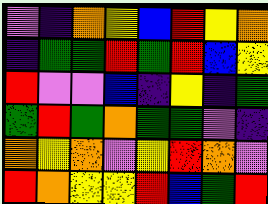[["violet", "indigo", "orange", "yellow", "blue", "red", "yellow", "orange"], ["indigo", "green", "green", "red", "green", "red", "blue", "yellow"], ["red", "violet", "violet", "blue", "indigo", "yellow", "indigo", "green"], ["green", "red", "green", "orange", "green", "green", "violet", "indigo"], ["orange", "yellow", "orange", "violet", "yellow", "red", "orange", "violet"], ["red", "orange", "yellow", "yellow", "red", "blue", "green", "red"]]